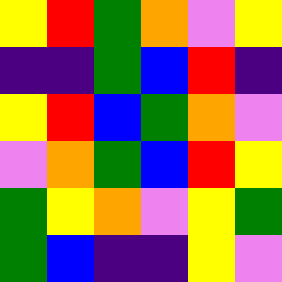[["yellow", "red", "green", "orange", "violet", "yellow"], ["indigo", "indigo", "green", "blue", "red", "indigo"], ["yellow", "red", "blue", "green", "orange", "violet"], ["violet", "orange", "green", "blue", "red", "yellow"], ["green", "yellow", "orange", "violet", "yellow", "green"], ["green", "blue", "indigo", "indigo", "yellow", "violet"]]